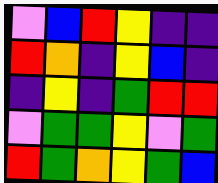[["violet", "blue", "red", "yellow", "indigo", "indigo"], ["red", "orange", "indigo", "yellow", "blue", "indigo"], ["indigo", "yellow", "indigo", "green", "red", "red"], ["violet", "green", "green", "yellow", "violet", "green"], ["red", "green", "orange", "yellow", "green", "blue"]]